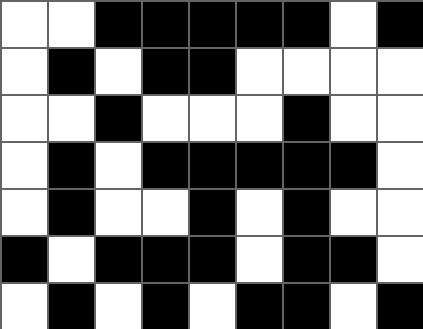[["white", "white", "black", "black", "black", "black", "black", "white", "black"], ["white", "black", "white", "black", "black", "white", "white", "white", "white"], ["white", "white", "black", "white", "white", "white", "black", "white", "white"], ["white", "black", "white", "black", "black", "black", "black", "black", "white"], ["white", "black", "white", "white", "black", "white", "black", "white", "white"], ["black", "white", "black", "black", "black", "white", "black", "black", "white"], ["white", "black", "white", "black", "white", "black", "black", "white", "black"]]